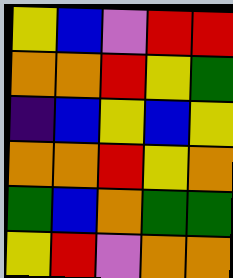[["yellow", "blue", "violet", "red", "red"], ["orange", "orange", "red", "yellow", "green"], ["indigo", "blue", "yellow", "blue", "yellow"], ["orange", "orange", "red", "yellow", "orange"], ["green", "blue", "orange", "green", "green"], ["yellow", "red", "violet", "orange", "orange"]]